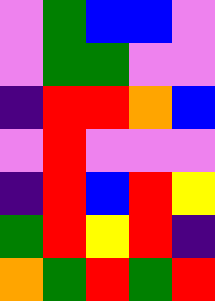[["violet", "green", "blue", "blue", "violet"], ["violet", "green", "green", "violet", "violet"], ["indigo", "red", "red", "orange", "blue"], ["violet", "red", "violet", "violet", "violet"], ["indigo", "red", "blue", "red", "yellow"], ["green", "red", "yellow", "red", "indigo"], ["orange", "green", "red", "green", "red"]]